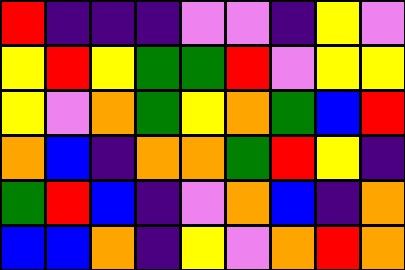[["red", "indigo", "indigo", "indigo", "violet", "violet", "indigo", "yellow", "violet"], ["yellow", "red", "yellow", "green", "green", "red", "violet", "yellow", "yellow"], ["yellow", "violet", "orange", "green", "yellow", "orange", "green", "blue", "red"], ["orange", "blue", "indigo", "orange", "orange", "green", "red", "yellow", "indigo"], ["green", "red", "blue", "indigo", "violet", "orange", "blue", "indigo", "orange"], ["blue", "blue", "orange", "indigo", "yellow", "violet", "orange", "red", "orange"]]